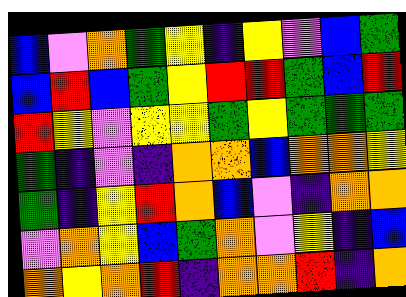[["blue", "violet", "orange", "green", "yellow", "indigo", "yellow", "violet", "blue", "green"], ["blue", "red", "blue", "green", "yellow", "red", "red", "green", "blue", "red"], ["red", "yellow", "violet", "yellow", "yellow", "green", "yellow", "green", "green", "green"], ["green", "indigo", "violet", "indigo", "orange", "orange", "blue", "orange", "orange", "yellow"], ["green", "indigo", "yellow", "red", "orange", "blue", "violet", "indigo", "orange", "orange"], ["violet", "orange", "yellow", "blue", "green", "orange", "violet", "yellow", "indigo", "blue"], ["orange", "yellow", "orange", "red", "indigo", "orange", "orange", "red", "indigo", "orange"]]